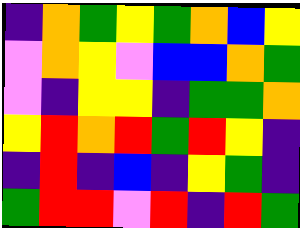[["indigo", "orange", "green", "yellow", "green", "orange", "blue", "yellow"], ["violet", "orange", "yellow", "violet", "blue", "blue", "orange", "green"], ["violet", "indigo", "yellow", "yellow", "indigo", "green", "green", "orange"], ["yellow", "red", "orange", "red", "green", "red", "yellow", "indigo"], ["indigo", "red", "indigo", "blue", "indigo", "yellow", "green", "indigo"], ["green", "red", "red", "violet", "red", "indigo", "red", "green"]]